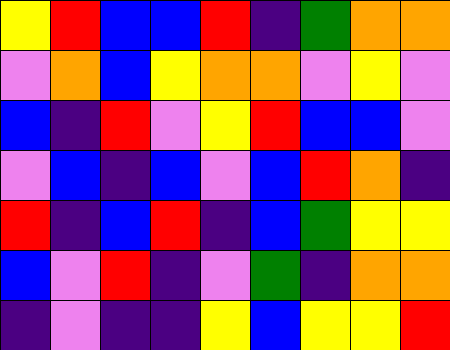[["yellow", "red", "blue", "blue", "red", "indigo", "green", "orange", "orange"], ["violet", "orange", "blue", "yellow", "orange", "orange", "violet", "yellow", "violet"], ["blue", "indigo", "red", "violet", "yellow", "red", "blue", "blue", "violet"], ["violet", "blue", "indigo", "blue", "violet", "blue", "red", "orange", "indigo"], ["red", "indigo", "blue", "red", "indigo", "blue", "green", "yellow", "yellow"], ["blue", "violet", "red", "indigo", "violet", "green", "indigo", "orange", "orange"], ["indigo", "violet", "indigo", "indigo", "yellow", "blue", "yellow", "yellow", "red"]]